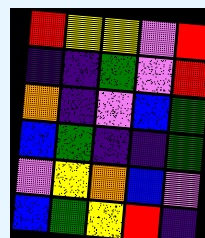[["red", "yellow", "yellow", "violet", "red"], ["indigo", "indigo", "green", "violet", "red"], ["orange", "indigo", "violet", "blue", "green"], ["blue", "green", "indigo", "indigo", "green"], ["violet", "yellow", "orange", "blue", "violet"], ["blue", "green", "yellow", "red", "indigo"]]